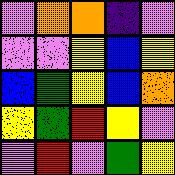[["violet", "orange", "orange", "indigo", "violet"], ["violet", "violet", "yellow", "blue", "yellow"], ["blue", "green", "yellow", "blue", "orange"], ["yellow", "green", "red", "yellow", "violet"], ["violet", "red", "violet", "green", "yellow"]]